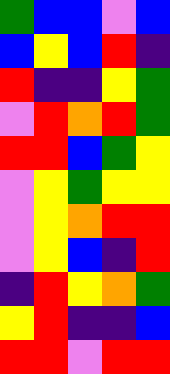[["green", "blue", "blue", "violet", "blue"], ["blue", "yellow", "blue", "red", "indigo"], ["red", "indigo", "indigo", "yellow", "green"], ["violet", "red", "orange", "red", "green"], ["red", "red", "blue", "green", "yellow"], ["violet", "yellow", "green", "yellow", "yellow"], ["violet", "yellow", "orange", "red", "red"], ["violet", "yellow", "blue", "indigo", "red"], ["indigo", "red", "yellow", "orange", "green"], ["yellow", "red", "indigo", "indigo", "blue"], ["red", "red", "violet", "red", "red"]]